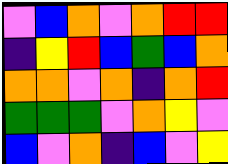[["violet", "blue", "orange", "violet", "orange", "red", "red"], ["indigo", "yellow", "red", "blue", "green", "blue", "orange"], ["orange", "orange", "violet", "orange", "indigo", "orange", "red"], ["green", "green", "green", "violet", "orange", "yellow", "violet"], ["blue", "violet", "orange", "indigo", "blue", "violet", "yellow"]]